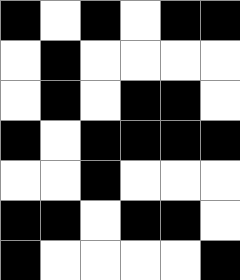[["black", "white", "black", "white", "black", "black"], ["white", "black", "white", "white", "white", "white"], ["white", "black", "white", "black", "black", "white"], ["black", "white", "black", "black", "black", "black"], ["white", "white", "black", "white", "white", "white"], ["black", "black", "white", "black", "black", "white"], ["black", "white", "white", "white", "white", "black"]]